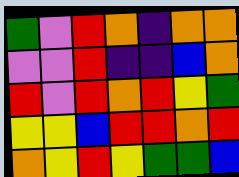[["green", "violet", "red", "orange", "indigo", "orange", "orange"], ["violet", "violet", "red", "indigo", "indigo", "blue", "orange"], ["red", "violet", "red", "orange", "red", "yellow", "green"], ["yellow", "yellow", "blue", "red", "red", "orange", "red"], ["orange", "yellow", "red", "yellow", "green", "green", "blue"]]